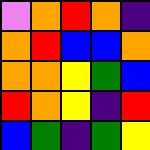[["violet", "orange", "red", "orange", "indigo"], ["orange", "red", "blue", "blue", "orange"], ["orange", "orange", "yellow", "green", "blue"], ["red", "orange", "yellow", "indigo", "red"], ["blue", "green", "indigo", "green", "yellow"]]